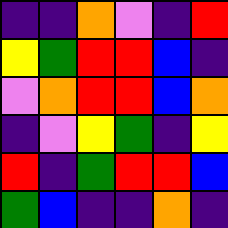[["indigo", "indigo", "orange", "violet", "indigo", "red"], ["yellow", "green", "red", "red", "blue", "indigo"], ["violet", "orange", "red", "red", "blue", "orange"], ["indigo", "violet", "yellow", "green", "indigo", "yellow"], ["red", "indigo", "green", "red", "red", "blue"], ["green", "blue", "indigo", "indigo", "orange", "indigo"]]